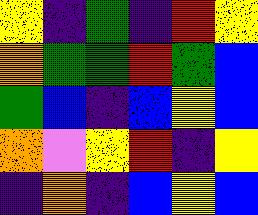[["yellow", "indigo", "green", "indigo", "red", "yellow"], ["orange", "green", "green", "red", "green", "blue"], ["green", "blue", "indigo", "blue", "yellow", "blue"], ["orange", "violet", "yellow", "red", "indigo", "yellow"], ["indigo", "orange", "indigo", "blue", "yellow", "blue"]]